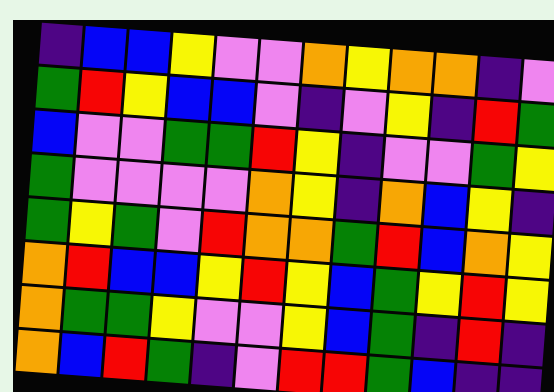[["indigo", "blue", "blue", "yellow", "violet", "violet", "orange", "yellow", "orange", "orange", "indigo", "violet"], ["green", "red", "yellow", "blue", "blue", "violet", "indigo", "violet", "yellow", "indigo", "red", "green"], ["blue", "violet", "violet", "green", "green", "red", "yellow", "indigo", "violet", "violet", "green", "yellow"], ["green", "violet", "violet", "violet", "violet", "orange", "yellow", "indigo", "orange", "blue", "yellow", "indigo"], ["green", "yellow", "green", "violet", "red", "orange", "orange", "green", "red", "blue", "orange", "yellow"], ["orange", "red", "blue", "blue", "yellow", "red", "yellow", "blue", "green", "yellow", "red", "yellow"], ["orange", "green", "green", "yellow", "violet", "violet", "yellow", "blue", "green", "indigo", "red", "indigo"], ["orange", "blue", "red", "green", "indigo", "violet", "red", "red", "green", "blue", "indigo", "indigo"]]